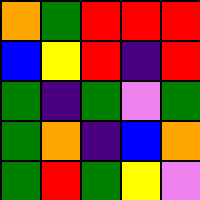[["orange", "green", "red", "red", "red"], ["blue", "yellow", "red", "indigo", "red"], ["green", "indigo", "green", "violet", "green"], ["green", "orange", "indigo", "blue", "orange"], ["green", "red", "green", "yellow", "violet"]]